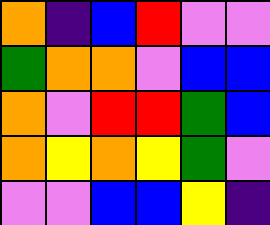[["orange", "indigo", "blue", "red", "violet", "violet"], ["green", "orange", "orange", "violet", "blue", "blue"], ["orange", "violet", "red", "red", "green", "blue"], ["orange", "yellow", "orange", "yellow", "green", "violet"], ["violet", "violet", "blue", "blue", "yellow", "indigo"]]